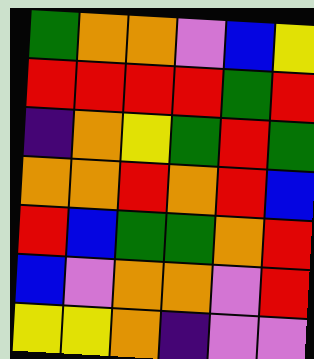[["green", "orange", "orange", "violet", "blue", "yellow"], ["red", "red", "red", "red", "green", "red"], ["indigo", "orange", "yellow", "green", "red", "green"], ["orange", "orange", "red", "orange", "red", "blue"], ["red", "blue", "green", "green", "orange", "red"], ["blue", "violet", "orange", "orange", "violet", "red"], ["yellow", "yellow", "orange", "indigo", "violet", "violet"]]